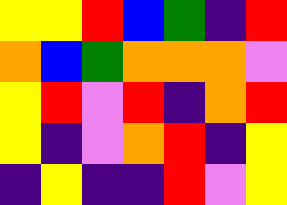[["yellow", "yellow", "red", "blue", "green", "indigo", "red"], ["orange", "blue", "green", "orange", "orange", "orange", "violet"], ["yellow", "red", "violet", "red", "indigo", "orange", "red"], ["yellow", "indigo", "violet", "orange", "red", "indigo", "yellow"], ["indigo", "yellow", "indigo", "indigo", "red", "violet", "yellow"]]